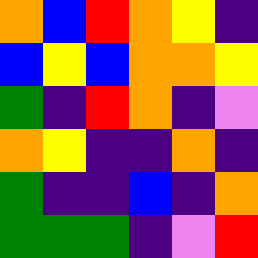[["orange", "blue", "red", "orange", "yellow", "indigo"], ["blue", "yellow", "blue", "orange", "orange", "yellow"], ["green", "indigo", "red", "orange", "indigo", "violet"], ["orange", "yellow", "indigo", "indigo", "orange", "indigo"], ["green", "indigo", "indigo", "blue", "indigo", "orange"], ["green", "green", "green", "indigo", "violet", "red"]]